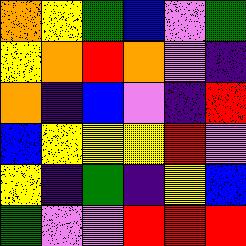[["orange", "yellow", "green", "blue", "violet", "green"], ["yellow", "orange", "red", "orange", "violet", "indigo"], ["orange", "indigo", "blue", "violet", "indigo", "red"], ["blue", "yellow", "yellow", "yellow", "red", "violet"], ["yellow", "indigo", "green", "indigo", "yellow", "blue"], ["green", "violet", "violet", "red", "red", "red"]]